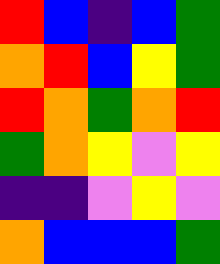[["red", "blue", "indigo", "blue", "green"], ["orange", "red", "blue", "yellow", "green"], ["red", "orange", "green", "orange", "red"], ["green", "orange", "yellow", "violet", "yellow"], ["indigo", "indigo", "violet", "yellow", "violet"], ["orange", "blue", "blue", "blue", "green"]]